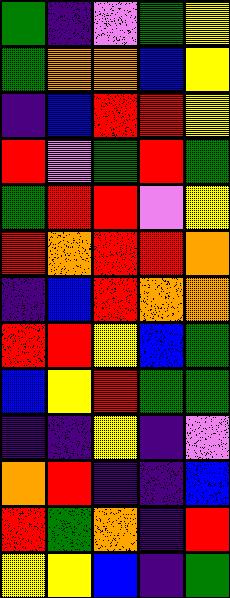[["green", "indigo", "violet", "green", "yellow"], ["green", "orange", "orange", "blue", "yellow"], ["indigo", "blue", "red", "red", "yellow"], ["red", "violet", "green", "red", "green"], ["green", "red", "red", "violet", "yellow"], ["red", "orange", "red", "red", "orange"], ["indigo", "blue", "red", "orange", "orange"], ["red", "red", "yellow", "blue", "green"], ["blue", "yellow", "red", "green", "green"], ["indigo", "indigo", "yellow", "indigo", "violet"], ["orange", "red", "indigo", "indigo", "blue"], ["red", "green", "orange", "indigo", "red"], ["yellow", "yellow", "blue", "indigo", "green"]]